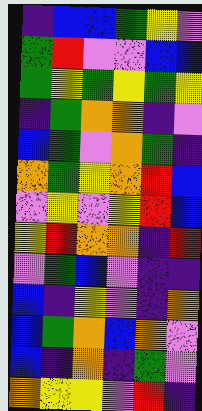[["indigo", "blue", "blue", "green", "yellow", "violet"], ["green", "red", "violet", "violet", "blue", "blue"], ["green", "yellow", "green", "yellow", "green", "yellow"], ["indigo", "green", "orange", "orange", "indigo", "violet"], ["blue", "green", "violet", "orange", "green", "indigo"], ["orange", "green", "yellow", "orange", "red", "blue"], ["violet", "yellow", "violet", "yellow", "red", "blue"], ["yellow", "red", "orange", "orange", "indigo", "red"], ["violet", "green", "blue", "violet", "indigo", "indigo"], ["blue", "indigo", "yellow", "violet", "indigo", "orange"], ["blue", "green", "orange", "blue", "orange", "violet"], ["blue", "indigo", "orange", "indigo", "green", "violet"], ["orange", "yellow", "yellow", "violet", "red", "indigo"]]